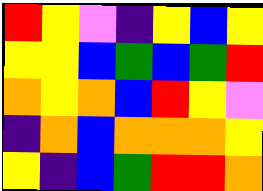[["red", "yellow", "violet", "indigo", "yellow", "blue", "yellow"], ["yellow", "yellow", "blue", "green", "blue", "green", "red"], ["orange", "yellow", "orange", "blue", "red", "yellow", "violet"], ["indigo", "orange", "blue", "orange", "orange", "orange", "yellow"], ["yellow", "indigo", "blue", "green", "red", "red", "orange"]]